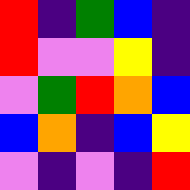[["red", "indigo", "green", "blue", "indigo"], ["red", "violet", "violet", "yellow", "indigo"], ["violet", "green", "red", "orange", "blue"], ["blue", "orange", "indigo", "blue", "yellow"], ["violet", "indigo", "violet", "indigo", "red"]]